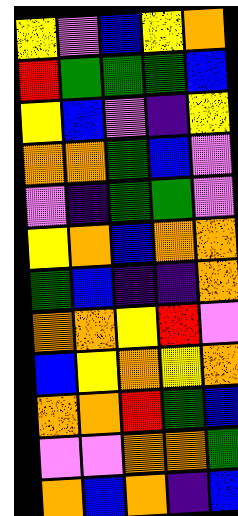[["yellow", "violet", "blue", "yellow", "orange"], ["red", "green", "green", "green", "blue"], ["yellow", "blue", "violet", "indigo", "yellow"], ["orange", "orange", "green", "blue", "violet"], ["violet", "indigo", "green", "green", "violet"], ["yellow", "orange", "blue", "orange", "orange"], ["green", "blue", "indigo", "indigo", "orange"], ["orange", "orange", "yellow", "red", "violet"], ["blue", "yellow", "orange", "yellow", "orange"], ["orange", "orange", "red", "green", "blue"], ["violet", "violet", "orange", "orange", "green"], ["orange", "blue", "orange", "indigo", "blue"]]